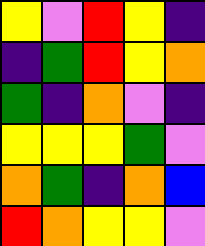[["yellow", "violet", "red", "yellow", "indigo"], ["indigo", "green", "red", "yellow", "orange"], ["green", "indigo", "orange", "violet", "indigo"], ["yellow", "yellow", "yellow", "green", "violet"], ["orange", "green", "indigo", "orange", "blue"], ["red", "orange", "yellow", "yellow", "violet"]]